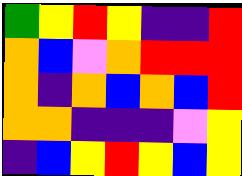[["green", "yellow", "red", "yellow", "indigo", "indigo", "red"], ["orange", "blue", "violet", "orange", "red", "red", "red"], ["orange", "indigo", "orange", "blue", "orange", "blue", "red"], ["orange", "orange", "indigo", "indigo", "indigo", "violet", "yellow"], ["indigo", "blue", "yellow", "red", "yellow", "blue", "yellow"]]